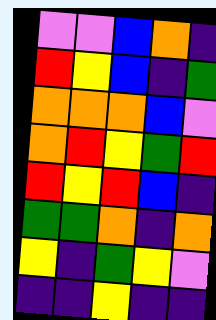[["violet", "violet", "blue", "orange", "indigo"], ["red", "yellow", "blue", "indigo", "green"], ["orange", "orange", "orange", "blue", "violet"], ["orange", "red", "yellow", "green", "red"], ["red", "yellow", "red", "blue", "indigo"], ["green", "green", "orange", "indigo", "orange"], ["yellow", "indigo", "green", "yellow", "violet"], ["indigo", "indigo", "yellow", "indigo", "indigo"]]